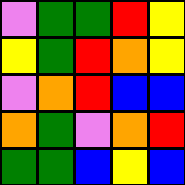[["violet", "green", "green", "red", "yellow"], ["yellow", "green", "red", "orange", "yellow"], ["violet", "orange", "red", "blue", "blue"], ["orange", "green", "violet", "orange", "red"], ["green", "green", "blue", "yellow", "blue"]]